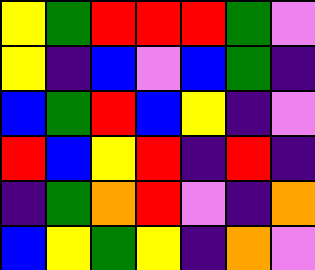[["yellow", "green", "red", "red", "red", "green", "violet"], ["yellow", "indigo", "blue", "violet", "blue", "green", "indigo"], ["blue", "green", "red", "blue", "yellow", "indigo", "violet"], ["red", "blue", "yellow", "red", "indigo", "red", "indigo"], ["indigo", "green", "orange", "red", "violet", "indigo", "orange"], ["blue", "yellow", "green", "yellow", "indigo", "orange", "violet"]]